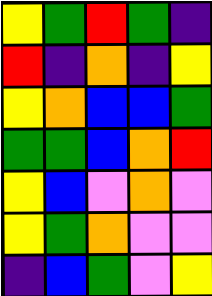[["yellow", "green", "red", "green", "indigo"], ["red", "indigo", "orange", "indigo", "yellow"], ["yellow", "orange", "blue", "blue", "green"], ["green", "green", "blue", "orange", "red"], ["yellow", "blue", "violet", "orange", "violet"], ["yellow", "green", "orange", "violet", "violet"], ["indigo", "blue", "green", "violet", "yellow"]]